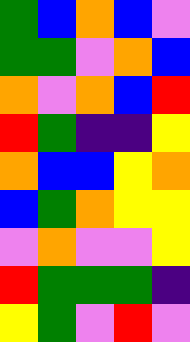[["green", "blue", "orange", "blue", "violet"], ["green", "green", "violet", "orange", "blue"], ["orange", "violet", "orange", "blue", "red"], ["red", "green", "indigo", "indigo", "yellow"], ["orange", "blue", "blue", "yellow", "orange"], ["blue", "green", "orange", "yellow", "yellow"], ["violet", "orange", "violet", "violet", "yellow"], ["red", "green", "green", "green", "indigo"], ["yellow", "green", "violet", "red", "violet"]]